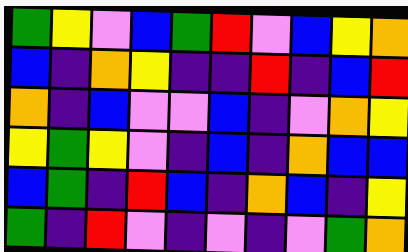[["green", "yellow", "violet", "blue", "green", "red", "violet", "blue", "yellow", "orange"], ["blue", "indigo", "orange", "yellow", "indigo", "indigo", "red", "indigo", "blue", "red"], ["orange", "indigo", "blue", "violet", "violet", "blue", "indigo", "violet", "orange", "yellow"], ["yellow", "green", "yellow", "violet", "indigo", "blue", "indigo", "orange", "blue", "blue"], ["blue", "green", "indigo", "red", "blue", "indigo", "orange", "blue", "indigo", "yellow"], ["green", "indigo", "red", "violet", "indigo", "violet", "indigo", "violet", "green", "orange"]]